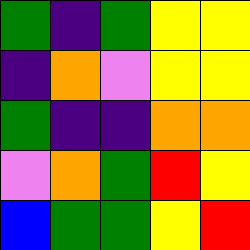[["green", "indigo", "green", "yellow", "yellow"], ["indigo", "orange", "violet", "yellow", "yellow"], ["green", "indigo", "indigo", "orange", "orange"], ["violet", "orange", "green", "red", "yellow"], ["blue", "green", "green", "yellow", "red"]]